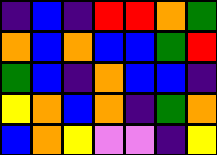[["indigo", "blue", "indigo", "red", "red", "orange", "green"], ["orange", "blue", "orange", "blue", "blue", "green", "red"], ["green", "blue", "indigo", "orange", "blue", "blue", "indigo"], ["yellow", "orange", "blue", "orange", "indigo", "green", "orange"], ["blue", "orange", "yellow", "violet", "violet", "indigo", "yellow"]]